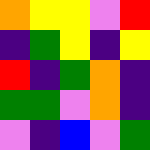[["orange", "yellow", "yellow", "violet", "red"], ["indigo", "green", "yellow", "indigo", "yellow"], ["red", "indigo", "green", "orange", "indigo"], ["green", "green", "violet", "orange", "indigo"], ["violet", "indigo", "blue", "violet", "green"]]